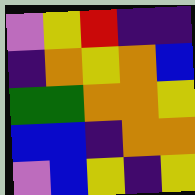[["violet", "yellow", "red", "indigo", "indigo"], ["indigo", "orange", "yellow", "orange", "blue"], ["green", "green", "orange", "orange", "yellow"], ["blue", "blue", "indigo", "orange", "orange"], ["violet", "blue", "yellow", "indigo", "yellow"]]